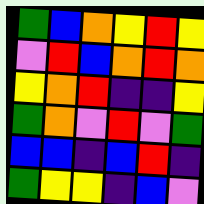[["green", "blue", "orange", "yellow", "red", "yellow"], ["violet", "red", "blue", "orange", "red", "orange"], ["yellow", "orange", "red", "indigo", "indigo", "yellow"], ["green", "orange", "violet", "red", "violet", "green"], ["blue", "blue", "indigo", "blue", "red", "indigo"], ["green", "yellow", "yellow", "indigo", "blue", "violet"]]